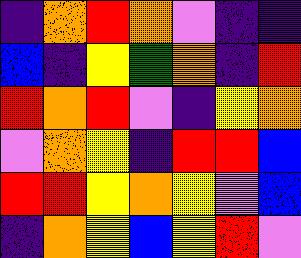[["indigo", "orange", "red", "orange", "violet", "indigo", "indigo"], ["blue", "indigo", "yellow", "green", "orange", "indigo", "red"], ["red", "orange", "red", "violet", "indigo", "yellow", "orange"], ["violet", "orange", "yellow", "indigo", "red", "red", "blue"], ["red", "red", "yellow", "orange", "yellow", "violet", "blue"], ["indigo", "orange", "yellow", "blue", "yellow", "red", "violet"]]